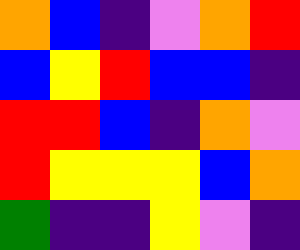[["orange", "blue", "indigo", "violet", "orange", "red"], ["blue", "yellow", "red", "blue", "blue", "indigo"], ["red", "red", "blue", "indigo", "orange", "violet"], ["red", "yellow", "yellow", "yellow", "blue", "orange"], ["green", "indigo", "indigo", "yellow", "violet", "indigo"]]